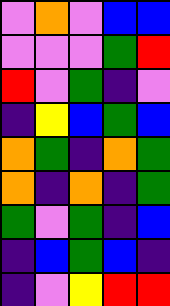[["violet", "orange", "violet", "blue", "blue"], ["violet", "violet", "violet", "green", "red"], ["red", "violet", "green", "indigo", "violet"], ["indigo", "yellow", "blue", "green", "blue"], ["orange", "green", "indigo", "orange", "green"], ["orange", "indigo", "orange", "indigo", "green"], ["green", "violet", "green", "indigo", "blue"], ["indigo", "blue", "green", "blue", "indigo"], ["indigo", "violet", "yellow", "red", "red"]]